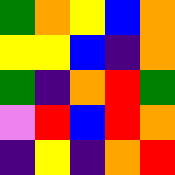[["green", "orange", "yellow", "blue", "orange"], ["yellow", "yellow", "blue", "indigo", "orange"], ["green", "indigo", "orange", "red", "green"], ["violet", "red", "blue", "red", "orange"], ["indigo", "yellow", "indigo", "orange", "red"]]